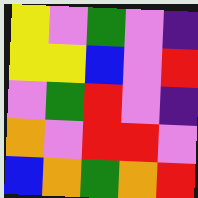[["yellow", "violet", "green", "violet", "indigo"], ["yellow", "yellow", "blue", "violet", "red"], ["violet", "green", "red", "violet", "indigo"], ["orange", "violet", "red", "red", "violet"], ["blue", "orange", "green", "orange", "red"]]